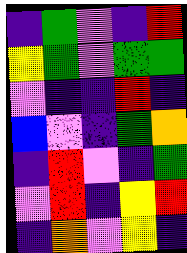[["indigo", "green", "violet", "indigo", "red"], ["yellow", "green", "violet", "green", "green"], ["violet", "indigo", "indigo", "red", "indigo"], ["blue", "violet", "indigo", "green", "orange"], ["indigo", "red", "violet", "indigo", "green"], ["violet", "red", "indigo", "yellow", "red"], ["indigo", "orange", "violet", "yellow", "indigo"]]